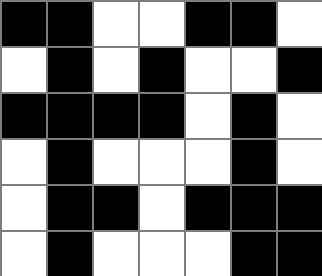[["black", "black", "white", "white", "black", "black", "white"], ["white", "black", "white", "black", "white", "white", "black"], ["black", "black", "black", "black", "white", "black", "white"], ["white", "black", "white", "white", "white", "black", "white"], ["white", "black", "black", "white", "black", "black", "black"], ["white", "black", "white", "white", "white", "black", "black"]]